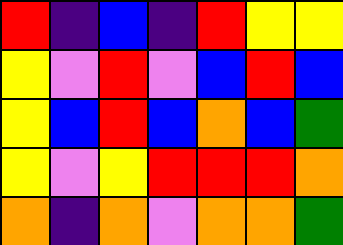[["red", "indigo", "blue", "indigo", "red", "yellow", "yellow"], ["yellow", "violet", "red", "violet", "blue", "red", "blue"], ["yellow", "blue", "red", "blue", "orange", "blue", "green"], ["yellow", "violet", "yellow", "red", "red", "red", "orange"], ["orange", "indigo", "orange", "violet", "orange", "orange", "green"]]